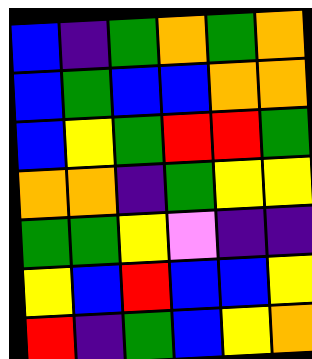[["blue", "indigo", "green", "orange", "green", "orange"], ["blue", "green", "blue", "blue", "orange", "orange"], ["blue", "yellow", "green", "red", "red", "green"], ["orange", "orange", "indigo", "green", "yellow", "yellow"], ["green", "green", "yellow", "violet", "indigo", "indigo"], ["yellow", "blue", "red", "blue", "blue", "yellow"], ["red", "indigo", "green", "blue", "yellow", "orange"]]